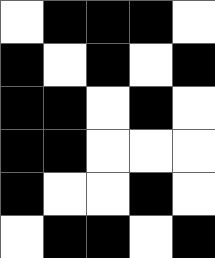[["white", "black", "black", "black", "white"], ["black", "white", "black", "white", "black"], ["black", "black", "white", "black", "white"], ["black", "black", "white", "white", "white"], ["black", "white", "white", "black", "white"], ["white", "black", "black", "white", "black"]]